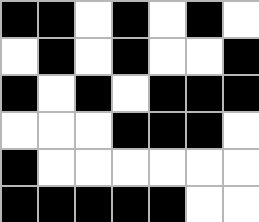[["black", "black", "white", "black", "white", "black", "white"], ["white", "black", "white", "black", "white", "white", "black"], ["black", "white", "black", "white", "black", "black", "black"], ["white", "white", "white", "black", "black", "black", "white"], ["black", "white", "white", "white", "white", "white", "white"], ["black", "black", "black", "black", "black", "white", "white"]]